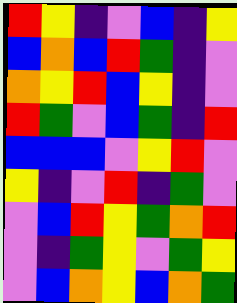[["red", "yellow", "indigo", "violet", "blue", "indigo", "yellow"], ["blue", "orange", "blue", "red", "green", "indigo", "violet"], ["orange", "yellow", "red", "blue", "yellow", "indigo", "violet"], ["red", "green", "violet", "blue", "green", "indigo", "red"], ["blue", "blue", "blue", "violet", "yellow", "red", "violet"], ["yellow", "indigo", "violet", "red", "indigo", "green", "violet"], ["violet", "blue", "red", "yellow", "green", "orange", "red"], ["violet", "indigo", "green", "yellow", "violet", "green", "yellow"], ["violet", "blue", "orange", "yellow", "blue", "orange", "green"]]